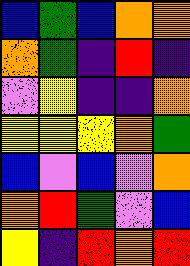[["blue", "green", "blue", "orange", "orange"], ["orange", "green", "indigo", "red", "indigo"], ["violet", "yellow", "indigo", "indigo", "orange"], ["yellow", "yellow", "yellow", "orange", "green"], ["blue", "violet", "blue", "violet", "orange"], ["orange", "red", "green", "violet", "blue"], ["yellow", "indigo", "red", "orange", "red"]]